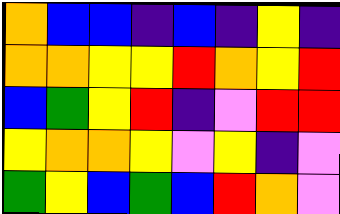[["orange", "blue", "blue", "indigo", "blue", "indigo", "yellow", "indigo"], ["orange", "orange", "yellow", "yellow", "red", "orange", "yellow", "red"], ["blue", "green", "yellow", "red", "indigo", "violet", "red", "red"], ["yellow", "orange", "orange", "yellow", "violet", "yellow", "indigo", "violet"], ["green", "yellow", "blue", "green", "blue", "red", "orange", "violet"]]